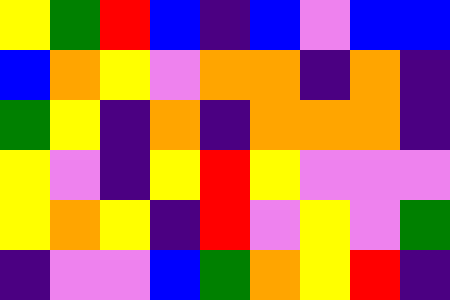[["yellow", "green", "red", "blue", "indigo", "blue", "violet", "blue", "blue"], ["blue", "orange", "yellow", "violet", "orange", "orange", "indigo", "orange", "indigo"], ["green", "yellow", "indigo", "orange", "indigo", "orange", "orange", "orange", "indigo"], ["yellow", "violet", "indigo", "yellow", "red", "yellow", "violet", "violet", "violet"], ["yellow", "orange", "yellow", "indigo", "red", "violet", "yellow", "violet", "green"], ["indigo", "violet", "violet", "blue", "green", "orange", "yellow", "red", "indigo"]]